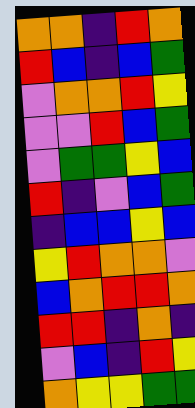[["orange", "orange", "indigo", "red", "orange"], ["red", "blue", "indigo", "blue", "green"], ["violet", "orange", "orange", "red", "yellow"], ["violet", "violet", "red", "blue", "green"], ["violet", "green", "green", "yellow", "blue"], ["red", "indigo", "violet", "blue", "green"], ["indigo", "blue", "blue", "yellow", "blue"], ["yellow", "red", "orange", "orange", "violet"], ["blue", "orange", "red", "red", "orange"], ["red", "red", "indigo", "orange", "indigo"], ["violet", "blue", "indigo", "red", "yellow"], ["orange", "yellow", "yellow", "green", "green"]]